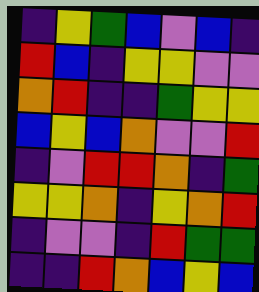[["indigo", "yellow", "green", "blue", "violet", "blue", "indigo"], ["red", "blue", "indigo", "yellow", "yellow", "violet", "violet"], ["orange", "red", "indigo", "indigo", "green", "yellow", "yellow"], ["blue", "yellow", "blue", "orange", "violet", "violet", "red"], ["indigo", "violet", "red", "red", "orange", "indigo", "green"], ["yellow", "yellow", "orange", "indigo", "yellow", "orange", "red"], ["indigo", "violet", "violet", "indigo", "red", "green", "green"], ["indigo", "indigo", "red", "orange", "blue", "yellow", "blue"]]